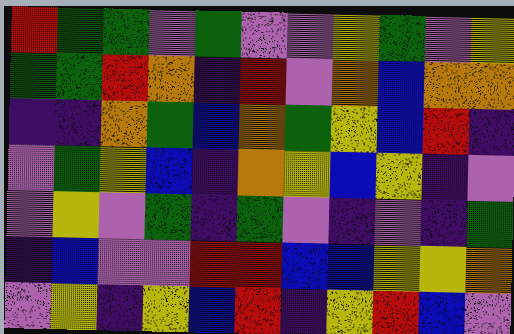[["red", "green", "green", "violet", "green", "violet", "violet", "yellow", "green", "violet", "yellow"], ["green", "green", "red", "orange", "indigo", "red", "violet", "orange", "blue", "orange", "orange"], ["indigo", "indigo", "orange", "green", "blue", "orange", "green", "yellow", "blue", "red", "indigo"], ["violet", "green", "yellow", "blue", "indigo", "orange", "yellow", "blue", "yellow", "indigo", "violet"], ["violet", "yellow", "violet", "green", "indigo", "green", "violet", "indigo", "violet", "indigo", "green"], ["indigo", "blue", "violet", "violet", "red", "red", "blue", "blue", "yellow", "yellow", "orange"], ["violet", "yellow", "indigo", "yellow", "blue", "red", "indigo", "yellow", "red", "blue", "violet"]]